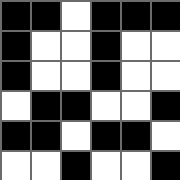[["black", "black", "white", "black", "black", "black"], ["black", "white", "white", "black", "white", "white"], ["black", "white", "white", "black", "white", "white"], ["white", "black", "black", "white", "white", "black"], ["black", "black", "white", "black", "black", "white"], ["white", "white", "black", "white", "white", "black"]]